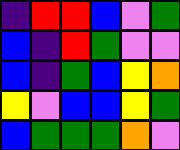[["indigo", "red", "red", "blue", "violet", "green"], ["blue", "indigo", "red", "green", "violet", "violet"], ["blue", "indigo", "green", "blue", "yellow", "orange"], ["yellow", "violet", "blue", "blue", "yellow", "green"], ["blue", "green", "green", "green", "orange", "violet"]]